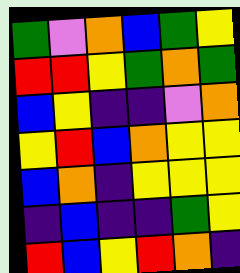[["green", "violet", "orange", "blue", "green", "yellow"], ["red", "red", "yellow", "green", "orange", "green"], ["blue", "yellow", "indigo", "indigo", "violet", "orange"], ["yellow", "red", "blue", "orange", "yellow", "yellow"], ["blue", "orange", "indigo", "yellow", "yellow", "yellow"], ["indigo", "blue", "indigo", "indigo", "green", "yellow"], ["red", "blue", "yellow", "red", "orange", "indigo"]]